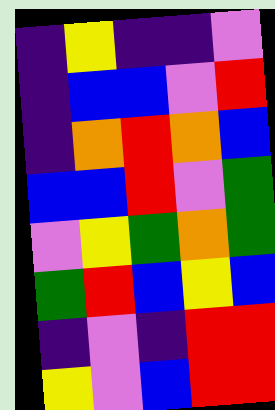[["indigo", "yellow", "indigo", "indigo", "violet"], ["indigo", "blue", "blue", "violet", "red"], ["indigo", "orange", "red", "orange", "blue"], ["blue", "blue", "red", "violet", "green"], ["violet", "yellow", "green", "orange", "green"], ["green", "red", "blue", "yellow", "blue"], ["indigo", "violet", "indigo", "red", "red"], ["yellow", "violet", "blue", "red", "red"]]